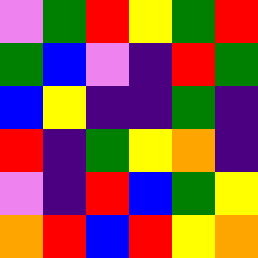[["violet", "green", "red", "yellow", "green", "red"], ["green", "blue", "violet", "indigo", "red", "green"], ["blue", "yellow", "indigo", "indigo", "green", "indigo"], ["red", "indigo", "green", "yellow", "orange", "indigo"], ["violet", "indigo", "red", "blue", "green", "yellow"], ["orange", "red", "blue", "red", "yellow", "orange"]]